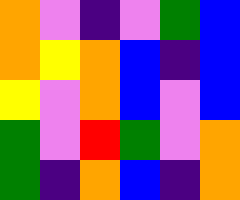[["orange", "violet", "indigo", "violet", "green", "blue"], ["orange", "yellow", "orange", "blue", "indigo", "blue"], ["yellow", "violet", "orange", "blue", "violet", "blue"], ["green", "violet", "red", "green", "violet", "orange"], ["green", "indigo", "orange", "blue", "indigo", "orange"]]